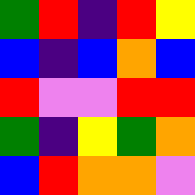[["green", "red", "indigo", "red", "yellow"], ["blue", "indigo", "blue", "orange", "blue"], ["red", "violet", "violet", "red", "red"], ["green", "indigo", "yellow", "green", "orange"], ["blue", "red", "orange", "orange", "violet"]]